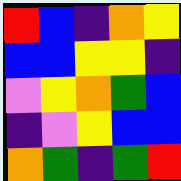[["red", "blue", "indigo", "orange", "yellow"], ["blue", "blue", "yellow", "yellow", "indigo"], ["violet", "yellow", "orange", "green", "blue"], ["indigo", "violet", "yellow", "blue", "blue"], ["orange", "green", "indigo", "green", "red"]]